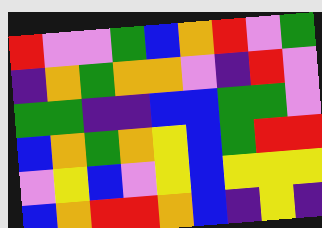[["red", "violet", "violet", "green", "blue", "orange", "red", "violet", "green"], ["indigo", "orange", "green", "orange", "orange", "violet", "indigo", "red", "violet"], ["green", "green", "indigo", "indigo", "blue", "blue", "green", "green", "violet"], ["blue", "orange", "green", "orange", "yellow", "blue", "green", "red", "red"], ["violet", "yellow", "blue", "violet", "yellow", "blue", "yellow", "yellow", "yellow"], ["blue", "orange", "red", "red", "orange", "blue", "indigo", "yellow", "indigo"]]